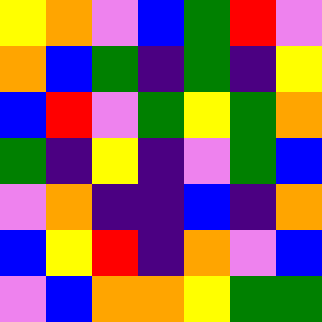[["yellow", "orange", "violet", "blue", "green", "red", "violet"], ["orange", "blue", "green", "indigo", "green", "indigo", "yellow"], ["blue", "red", "violet", "green", "yellow", "green", "orange"], ["green", "indigo", "yellow", "indigo", "violet", "green", "blue"], ["violet", "orange", "indigo", "indigo", "blue", "indigo", "orange"], ["blue", "yellow", "red", "indigo", "orange", "violet", "blue"], ["violet", "blue", "orange", "orange", "yellow", "green", "green"]]